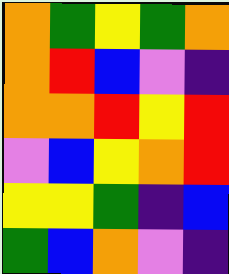[["orange", "green", "yellow", "green", "orange"], ["orange", "red", "blue", "violet", "indigo"], ["orange", "orange", "red", "yellow", "red"], ["violet", "blue", "yellow", "orange", "red"], ["yellow", "yellow", "green", "indigo", "blue"], ["green", "blue", "orange", "violet", "indigo"]]